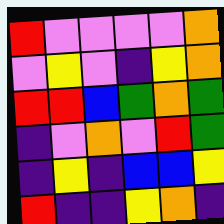[["red", "violet", "violet", "violet", "violet", "orange"], ["violet", "yellow", "violet", "indigo", "yellow", "orange"], ["red", "red", "blue", "green", "orange", "green"], ["indigo", "violet", "orange", "violet", "red", "green"], ["indigo", "yellow", "indigo", "blue", "blue", "yellow"], ["red", "indigo", "indigo", "yellow", "orange", "indigo"]]